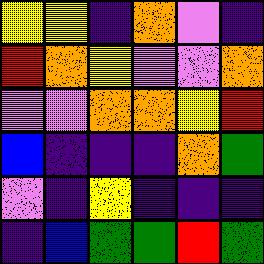[["yellow", "yellow", "indigo", "orange", "violet", "indigo"], ["red", "orange", "yellow", "violet", "violet", "orange"], ["violet", "violet", "orange", "orange", "yellow", "red"], ["blue", "indigo", "indigo", "indigo", "orange", "green"], ["violet", "indigo", "yellow", "indigo", "indigo", "indigo"], ["indigo", "blue", "green", "green", "red", "green"]]